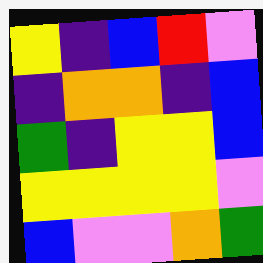[["yellow", "indigo", "blue", "red", "violet"], ["indigo", "orange", "orange", "indigo", "blue"], ["green", "indigo", "yellow", "yellow", "blue"], ["yellow", "yellow", "yellow", "yellow", "violet"], ["blue", "violet", "violet", "orange", "green"]]